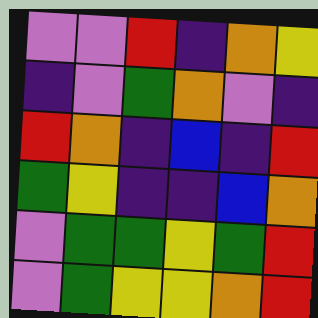[["violet", "violet", "red", "indigo", "orange", "yellow"], ["indigo", "violet", "green", "orange", "violet", "indigo"], ["red", "orange", "indigo", "blue", "indigo", "red"], ["green", "yellow", "indigo", "indigo", "blue", "orange"], ["violet", "green", "green", "yellow", "green", "red"], ["violet", "green", "yellow", "yellow", "orange", "red"]]